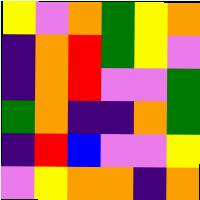[["yellow", "violet", "orange", "green", "yellow", "orange"], ["indigo", "orange", "red", "green", "yellow", "violet"], ["indigo", "orange", "red", "violet", "violet", "green"], ["green", "orange", "indigo", "indigo", "orange", "green"], ["indigo", "red", "blue", "violet", "violet", "yellow"], ["violet", "yellow", "orange", "orange", "indigo", "orange"]]